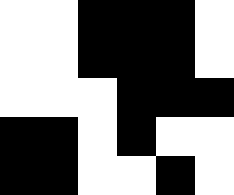[["white", "white", "black", "black", "black", "white"], ["white", "white", "black", "black", "black", "white"], ["white", "white", "white", "black", "black", "black"], ["black", "black", "white", "black", "white", "white"], ["black", "black", "white", "white", "black", "white"]]